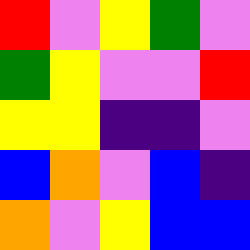[["red", "violet", "yellow", "green", "violet"], ["green", "yellow", "violet", "violet", "red"], ["yellow", "yellow", "indigo", "indigo", "violet"], ["blue", "orange", "violet", "blue", "indigo"], ["orange", "violet", "yellow", "blue", "blue"]]